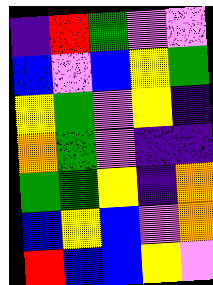[["indigo", "red", "green", "violet", "violet"], ["blue", "violet", "blue", "yellow", "green"], ["yellow", "green", "violet", "yellow", "indigo"], ["orange", "green", "violet", "indigo", "indigo"], ["green", "green", "yellow", "indigo", "orange"], ["blue", "yellow", "blue", "violet", "orange"], ["red", "blue", "blue", "yellow", "violet"]]